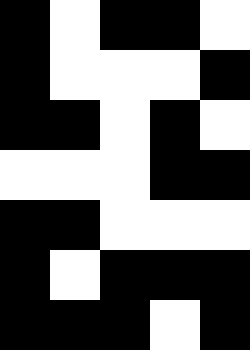[["black", "white", "black", "black", "white"], ["black", "white", "white", "white", "black"], ["black", "black", "white", "black", "white"], ["white", "white", "white", "black", "black"], ["black", "black", "white", "white", "white"], ["black", "white", "black", "black", "black"], ["black", "black", "black", "white", "black"]]